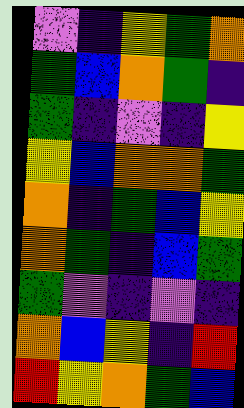[["violet", "indigo", "yellow", "green", "orange"], ["green", "blue", "orange", "green", "indigo"], ["green", "indigo", "violet", "indigo", "yellow"], ["yellow", "blue", "orange", "orange", "green"], ["orange", "indigo", "green", "blue", "yellow"], ["orange", "green", "indigo", "blue", "green"], ["green", "violet", "indigo", "violet", "indigo"], ["orange", "blue", "yellow", "indigo", "red"], ["red", "yellow", "orange", "green", "blue"]]